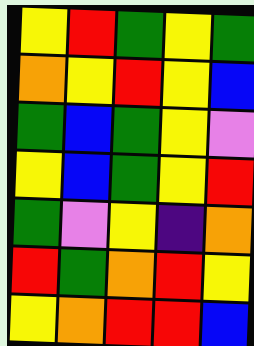[["yellow", "red", "green", "yellow", "green"], ["orange", "yellow", "red", "yellow", "blue"], ["green", "blue", "green", "yellow", "violet"], ["yellow", "blue", "green", "yellow", "red"], ["green", "violet", "yellow", "indigo", "orange"], ["red", "green", "orange", "red", "yellow"], ["yellow", "orange", "red", "red", "blue"]]